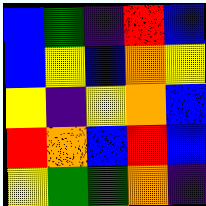[["blue", "green", "indigo", "red", "blue"], ["blue", "yellow", "blue", "orange", "yellow"], ["yellow", "indigo", "yellow", "orange", "blue"], ["red", "orange", "blue", "red", "blue"], ["yellow", "green", "green", "orange", "indigo"]]